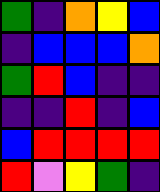[["green", "indigo", "orange", "yellow", "blue"], ["indigo", "blue", "blue", "blue", "orange"], ["green", "red", "blue", "indigo", "indigo"], ["indigo", "indigo", "red", "indigo", "blue"], ["blue", "red", "red", "red", "red"], ["red", "violet", "yellow", "green", "indigo"]]